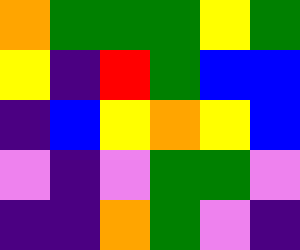[["orange", "green", "green", "green", "yellow", "green"], ["yellow", "indigo", "red", "green", "blue", "blue"], ["indigo", "blue", "yellow", "orange", "yellow", "blue"], ["violet", "indigo", "violet", "green", "green", "violet"], ["indigo", "indigo", "orange", "green", "violet", "indigo"]]